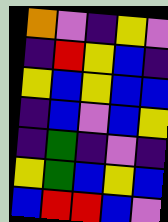[["orange", "violet", "indigo", "yellow", "violet"], ["indigo", "red", "yellow", "blue", "indigo"], ["yellow", "blue", "yellow", "blue", "blue"], ["indigo", "blue", "violet", "blue", "yellow"], ["indigo", "green", "indigo", "violet", "indigo"], ["yellow", "green", "blue", "yellow", "blue"], ["blue", "red", "red", "blue", "violet"]]